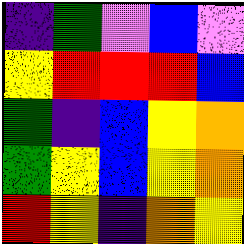[["indigo", "green", "violet", "blue", "violet"], ["yellow", "red", "red", "red", "blue"], ["green", "indigo", "blue", "yellow", "orange"], ["green", "yellow", "blue", "yellow", "orange"], ["red", "yellow", "indigo", "orange", "yellow"]]